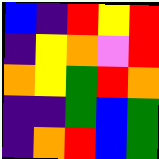[["blue", "indigo", "red", "yellow", "red"], ["indigo", "yellow", "orange", "violet", "red"], ["orange", "yellow", "green", "red", "orange"], ["indigo", "indigo", "green", "blue", "green"], ["indigo", "orange", "red", "blue", "green"]]